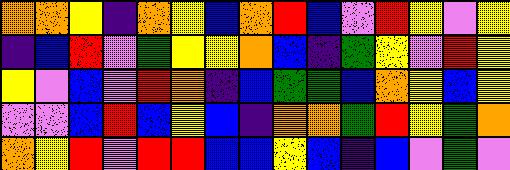[["orange", "orange", "yellow", "indigo", "orange", "yellow", "blue", "orange", "red", "blue", "violet", "red", "yellow", "violet", "yellow"], ["indigo", "blue", "red", "violet", "green", "yellow", "yellow", "orange", "blue", "indigo", "green", "yellow", "violet", "red", "yellow"], ["yellow", "violet", "blue", "violet", "red", "orange", "indigo", "blue", "green", "green", "blue", "orange", "yellow", "blue", "yellow"], ["violet", "violet", "blue", "red", "blue", "yellow", "blue", "indigo", "orange", "orange", "green", "red", "yellow", "green", "orange"], ["orange", "yellow", "red", "violet", "red", "red", "blue", "blue", "yellow", "blue", "indigo", "blue", "violet", "green", "violet"]]